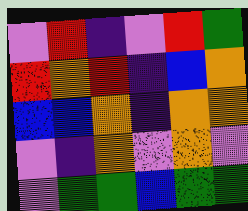[["violet", "red", "indigo", "violet", "red", "green"], ["red", "orange", "red", "indigo", "blue", "orange"], ["blue", "blue", "orange", "indigo", "orange", "orange"], ["violet", "indigo", "orange", "violet", "orange", "violet"], ["violet", "green", "green", "blue", "green", "green"]]